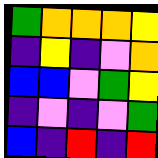[["green", "orange", "orange", "orange", "yellow"], ["indigo", "yellow", "indigo", "violet", "orange"], ["blue", "blue", "violet", "green", "yellow"], ["indigo", "violet", "indigo", "violet", "green"], ["blue", "indigo", "red", "indigo", "red"]]